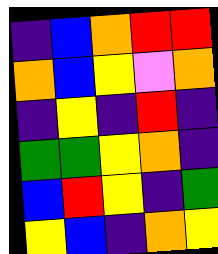[["indigo", "blue", "orange", "red", "red"], ["orange", "blue", "yellow", "violet", "orange"], ["indigo", "yellow", "indigo", "red", "indigo"], ["green", "green", "yellow", "orange", "indigo"], ["blue", "red", "yellow", "indigo", "green"], ["yellow", "blue", "indigo", "orange", "yellow"]]